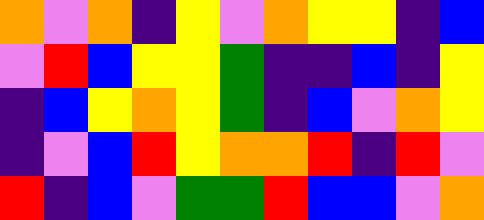[["orange", "violet", "orange", "indigo", "yellow", "violet", "orange", "yellow", "yellow", "indigo", "blue"], ["violet", "red", "blue", "yellow", "yellow", "green", "indigo", "indigo", "blue", "indigo", "yellow"], ["indigo", "blue", "yellow", "orange", "yellow", "green", "indigo", "blue", "violet", "orange", "yellow"], ["indigo", "violet", "blue", "red", "yellow", "orange", "orange", "red", "indigo", "red", "violet"], ["red", "indigo", "blue", "violet", "green", "green", "red", "blue", "blue", "violet", "orange"]]